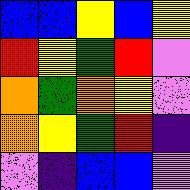[["blue", "blue", "yellow", "blue", "yellow"], ["red", "yellow", "green", "red", "violet"], ["orange", "green", "orange", "yellow", "violet"], ["orange", "yellow", "green", "red", "indigo"], ["violet", "indigo", "blue", "blue", "violet"]]